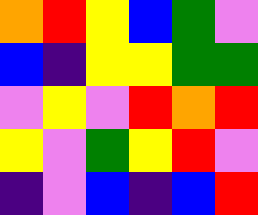[["orange", "red", "yellow", "blue", "green", "violet"], ["blue", "indigo", "yellow", "yellow", "green", "green"], ["violet", "yellow", "violet", "red", "orange", "red"], ["yellow", "violet", "green", "yellow", "red", "violet"], ["indigo", "violet", "blue", "indigo", "blue", "red"]]